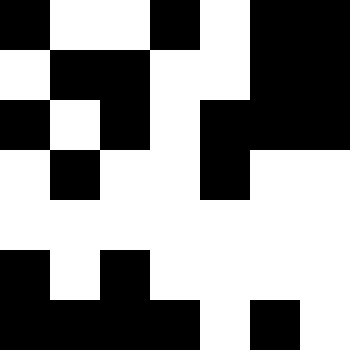[["black", "white", "white", "black", "white", "black", "black"], ["white", "black", "black", "white", "white", "black", "black"], ["black", "white", "black", "white", "black", "black", "black"], ["white", "black", "white", "white", "black", "white", "white"], ["white", "white", "white", "white", "white", "white", "white"], ["black", "white", "black", "white", "white", "white", "white"], ["black", "black", "black", "black", "white", "black", "white"]]